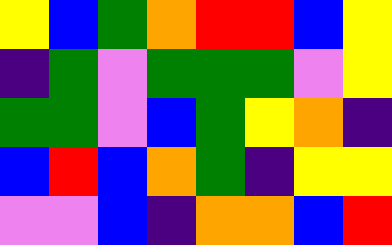[["yellow", "blue", "green", "orange", "red", "red", "blue", "yellow"], ["indigo", "green", "violet", "green", "green", "green", "violet", "yellow"], ["green", "green", "violet", "blue", "green", "yellow", "orange", "indigo"], ["blue", "red", "blue", "orange", "green", "indigo", "yellow", "yellow"], ["violet", "violet", "blue", "indigo", "orange", "orange", "blue", "red"]]